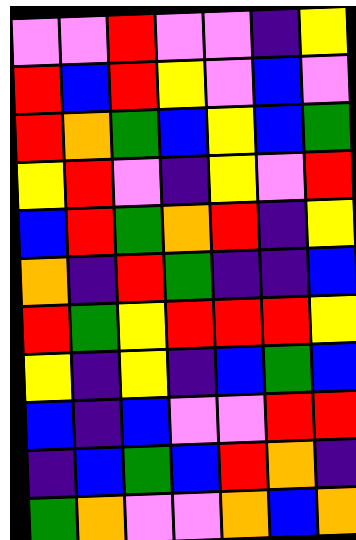[["violet", "violet", "red", "violet", "violet", "indigo", "yellow"], ["red", "blue", "red", "yellow", "violet", "blue", "violet"], ["red", "orange", "green", "blue", "yellow", "blue", "green"], ["yellow", "red", "violet", "indigo", "yellow", "violet", "red"], ["blue", "red", "green", "orange", "red", "indigo", "yellow"], ["orange", "indigo", "red", "green", "indigo", "indigo", "blue"], ["red", "green", "yellow", "red", "red", "red", "yellow"], ["yellow", "indigo", "yellow", "indigo", "blue", "green", "blue"], ["blue", "indigo", "blue", "violet", "violet", "red", "red"], ["indigo", "blue", "green", "blue", "red", "orange", "indigo"], ["green", "orange", "violet", "violet", "orange", "blue", "orange"]]